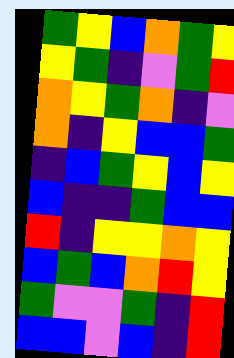[["green", "yellow", "blue", "orange", "green", "yellow"], ["yellow", "green", "indigo", "violet", "green", "red"], ["orange", "yellow", "green", "orange", "indigo", "violet"], ["orange", "indigo", "yellow", "blue", "blue", "green"], ["indigo", "blue", "green", "yellow", "blue", "yellow"], ["blue", "indigo", "indigo", "green", "blue", "blue"], ["red", "indigo", "yellow", "yellow", "orange", "yellow"], ["blue", "green", "blue", "orange", "red", "yellow"], ["green", "violet", "violet", "green", "indigo", "red"], ["blue", "blue", "violet", "blue", "indigo", "red"]]